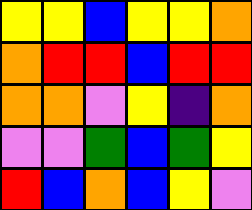[["yellow", "yellow", "blue", "yellow", "yellow", "orange"], ["orange", "red", "red", "blue", "red", "red"], ["orange", "orange", "violet", "yellow", "indigo", "orange"], ["violet", "violet", "green", "blue", "green", "yellow"], ["red", "blue", "orange", "blue", "yellow", "violet"]]